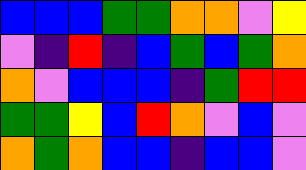[["blue", "blue", "blue", "green", "green", "orange", "orange", "violet", "yellow"], ["violet", "indigo", "red", "indigo", "blue", "green", "blue", "green", "orange"], ["orange", "violet", "blue", "blue", "blue", "indigo", "green", "red", "red"], ["green", "green", "yellow", "blue", "red", "orange", "violet", "blue", "violet"], ["orange", "green", "orange", "blue", "blue", "indigo", "blue", "blue", "violet"]]